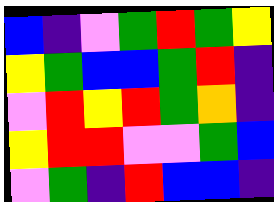[["blue", "indigo", "violet", "green", "red", "green", "yellow"], ["yellow", "green", "blue", "blue", "green", "red", "indigo"], ["violet", "red", "yellow", "red", "green", "orange", "indigo"], ["yellow", "red", "red", "violet", "violet", "green", "blue"], ["violet", "green", "indigo", "red", "blue", "blue", "indigo"]]